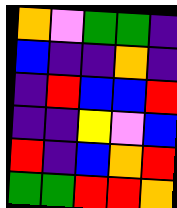[["orange", "violet", "green", "green", "indigo"], ["blue", "indigo", "indigo", "orange", "indigo"], ["indigo", "red", "blue", "blue", "red"], ["indigo", "indigo", "yellow", "violet", "blue"], ["red", "indigo", "blue", "orange", "red"], ["green", "green", "red", "red", "orange"]]